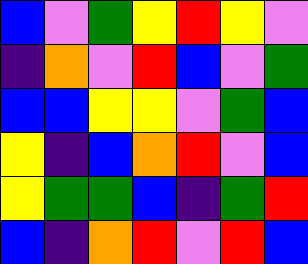[["blue", "violet", "green", "yellow", "red", "yellow", "violet"], ["indigo", "orange", "violet", "red", "blue", "violet", "green"], ["blue", "blue", "yellow", "yellow", "violet", "green", "blue"], ["yellow", "indigo", "blue", "orange", "red", "violet", "blue"], ["yellow", "green", "green", "blue", "indigo", "green", "red"], ["blue", "indigo", "orange", "red", "violet", "red", "blue"]]